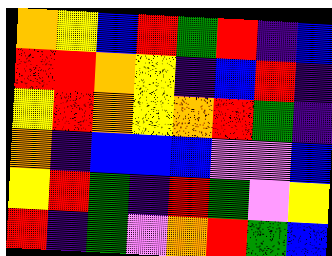[["orange", "yellow", "blue", "red", "green", "red", "indigo", "blue"], ["red", "red", "orange", "yellow", "indigo", "blue", "red", "indigo"], ["yellow", "red", "orange", "yellow", "orange", "red", "green", "indigo"], ["orange", "indigo", "blue", "blue", "blue", "violet", "violet", "blue"], ["yellow", "red", "green", "indigo", "red", "green", "violet", "yellow"], ["red", "indigo", "green", "violet", "orange", "red", "green", "blue"]]